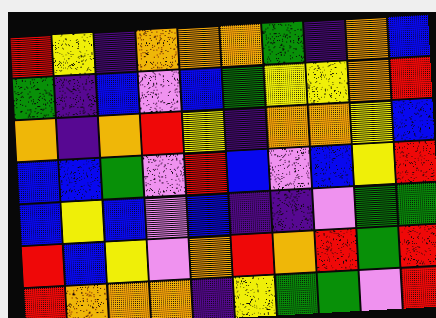[["red", "yellow", "indigo", "orange", "orange", "orange", "green", "indigo", "orange", "blue"], ["green", "indigo", "blue", "violet", "blue", "green", "yellow", "yellow", "orange", "red"], ["orange", "indigo", "orange", "red", "yellow", "indigo", "orange", "orange", "yellow", "blue"], ["blue", "blue", "green", "violet", "red", "blue", "violet", "blue", "yellow", "red"], ["blue", "yellow", "blue", "violet", "blue", "indigo", "indigo", "violet", "green", "green"], ["red", "blue", "yellow", "violet", "orange", "red", "orange", "red", "green", "red"], ["red", "orange", "orange", "orange", "indigo", "yellow", "green", "green", "violet", "red"]]